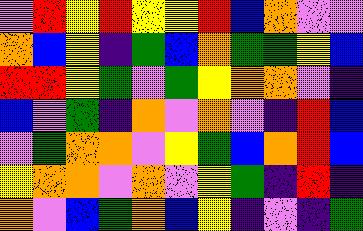[["violet", "red", "yellow", "red", "yellow", "yellow", "red", "blue", "orange", "violet", "violet"], ["orange", "blue", "yellow", "indigo", "green", "blue", "orange", "green", "green", "yellow", "blue"], ["red", "red", "yellow", "green", "violet", "green", "yellow", "orange", "orange", "violet", "indigo"], ["blue", "violet", "green", "indigo", "orange", "violet", "orange", "violet", "indigo", "red", "blue"], ["violet", "green", "orange", "orange", "violet", "yellow", "green", "blue", "orange", "red", "blue"], ["yellow", "orange", "orange", "violet", "orange", "violet", "yellow", "green", "indigo", "red", "indigo"], ["orange", "violet", "blue", "green", "orange", "blue", "yellow", "indigo", "violet", "indigo", "green"]]